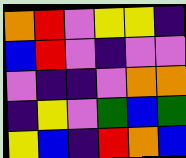[["orange", "red", "violet", "yellow", "yellow", "indigo"], ["blue", "red", "violet", "indigo", "violet", "violet"], ["violet", "indigo", "indigo", "violet", "orange", "orange"], ["indigo", "yellow", "violet", "green", "blue", "green"], ["yellow", "blue", "indigo", "red", "orange", "blue"]]